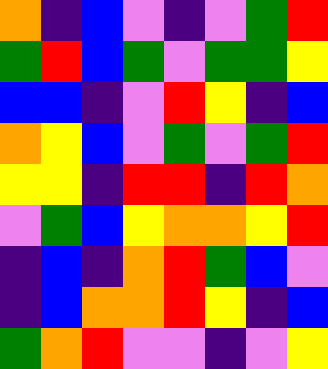[["orange", "indigo", "blue", "violet", "indigo", "violet", "green", "red"], ["green", "red", "blue", "green", "violet", "green", "green", "yellow"], ["blue", "blue", "indigo", "violet", "red", "yellow", "indigo", "blue"], ["orange", "yellow", "blue", "violet", "green", "violet", "green", "red"], ["yellow", "yellow", "indigo", "red", "red", "indigo", "red", "orange"], ["violet", "green", "blue", "yellow", "orange", "orange", "yellow", "red"], ["indigo", "blue", "indigo", "orange", "red", "green", "blue", "violet"], ["indigo", "blue", "orange", "orange", "red", "yellow", "indigo", "blue"], ["green", "orange", "red", "violet", "violet", "indigo", "violet", "yellow"]]